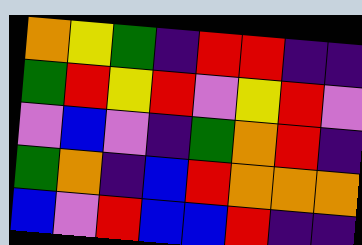[["orange", "yellow", "green", "indigo", "red", "red", "indigo", "indigo"], ["green", "red", "yellow", "red", "violet", "yellow", "red", "violet"], ["violet", "blue", "violet", "indigo", "green", "orange", "red", "indigo"], ["green", "orange", "indigo", "blue", "red", "orange", "orange", "orange"], ["blue", "violet", "red", "blue", "blue", "red", "indigo", "indigo"]]